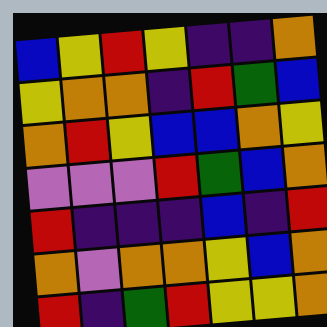[["blue", "yellow", "red", "yellow", "indigo", "indigo", "orange"], ["yellow", "orange", "orange", "indigo", "red", "green", "blue"], ["orange", "red", "yellow", "blue", "blue", "orange", "yellow"], ["violet", "violet", "violet", "red", "green", "blue", "orange"], ["red", "indigo", "indigo", "indigo", "blue", "indigo", "red"], ["orange", "violet", "orange", "orange", "yellow", "blue", "orange"], ["red", "indigo", "green", "red", "yellow", "yellow", "orange"]]